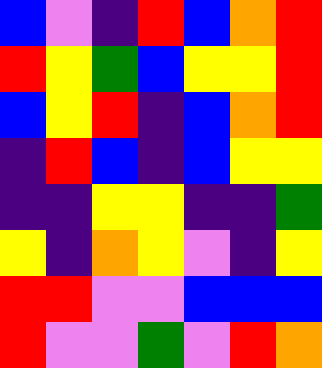[["blue", "violet", "indigo", "red", "blue", "orange", "red"], ["red", "yellow", "green", "blue", "yellow", "yellow", "red"], ["blue", "yellow", "red", "indigo", "blue", "orange", "red"], ["indigo", "red", "blue", "indigo", "blue", "yellow", "yellow"], ["indigo", "indigo", "yellow", "yellow", "indigo", "indigo", "green"], ["yellow", "indigo", "orange", "yellow", "violet", "indigo", "yellow"], ["red", "red", "violet", "violet", "blue", "blue", "blue"], ["red", "violet", "violet", "green", "violet", "red", "orange"]]